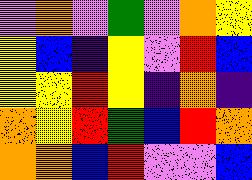[["violet", "orange", "violet", "green", "violet", "orange", "yellow"], ["yellow", "blue", "indigo", "yellow", "violet", "red", "blue"], ["yellow", "yellow", "red", "yellow", "indigo", "orange", "indigo"], ["orange", "yellow", "red", "green", "blue", "red", "orange"], ["orange", "orange", "blue", "red", "violet", "violet", "blue"]]